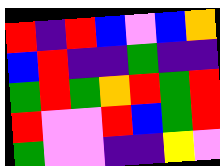[["red", "indigo", "red", "blue", "violet", "blue", "orange"], ["blue", "red", "indigo", "indigo", "green", "indigo", "indigo"], ["green", "red", "green", "orange", "red", "green", "red"], ["red", "violet", "violet", "red", "blue", "green", "red"], ["green", "violet", "violet", "indigo", "indigo", "yellow", "violet"]]